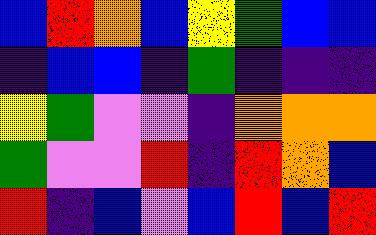[["blue", "red", "orange", "blue", "yellow", "green", "blue", "blue"], ["indigo", "blue", "blue", "indigo", "green", "indigo", "indigo", "indigo"], ["yellow", "green", "violet", "violet", "indigo", "orange", "orange", "orange"], ["green", "violet", "violet", "red", "indigo", "red", "orange", "blue"], ["red", "indigo", "blue", "violet", "blue", "red", "blue", "red"]]